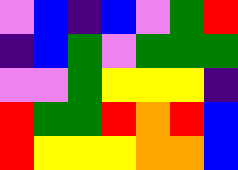[["violet", "blue", "indigo", "blue", "violet", "green", "red"], ["indigo", "blue", "green", "violet", "green", "green", "green"], ["violet", "violet", "green", "yellow", "yellow", "yellow", "indigo"], ["red", "green", "green", "red", "orange", "red", "blue"], ["red", "yellow", "yellow", "yellow", "orange", "orange", "blue"]]